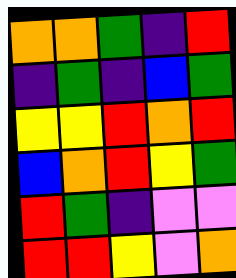[["orange", "orange", "green", "indigo", "red"], ["indigo", "green", "indigo", "blue", "green"], ["yellow", "yellow", "red", "orange", "red"], ["blue", "orange", "red", "yellow", "green"], ["red", "green", "indigo", "violet", "violet"], ["red", "red", "yellow", "violet", "orange"]]